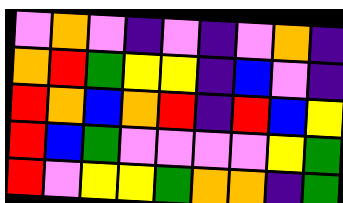[["violet", "orange", "violet", "indigo", "violet", "indigo", "violet", "orange", "indigo"], ["orange", "red", "green", "yellow", "yellow", "indigo", "blue", "violet", "indigo"], ["red", "orange", "blue", "orange", "red", "indigo", "red", "blue", "yellow"], ["red", "blue", "green", "violet", "violet", "violet", "violet", "yellow", "green"], ["red", "violet", "yellow", "yellow", "green", "orange", "orange", "indigo", "green"]]